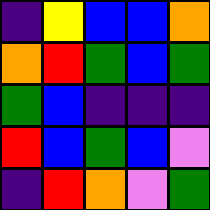[["indigo", "yellow", "blue", "blue", "orange"], ["orange", "red", "green", "blue", "green"], ["green", "blue", "indigo", "indigo", "indigo"], ["red", "blue", "green", "blue", "violet"], ["indigo", "red", "orange", "violet", "green"]]